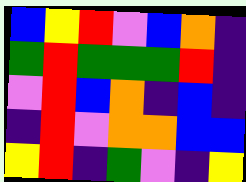[["blue", "yellow", "red", "violet", "blue", "orange", "indigo"], ["green", "red", "green", "green", "green", "red", "indigo"], ["violet", "red", "blue", "orange", "indigo", "blue", "indigo"], ["indigo", "red", "violet", "orange", "orange", "blue", "blue"], ["yellow", "red", "indigo", "green", "violet", "indigo", "yellow"]]